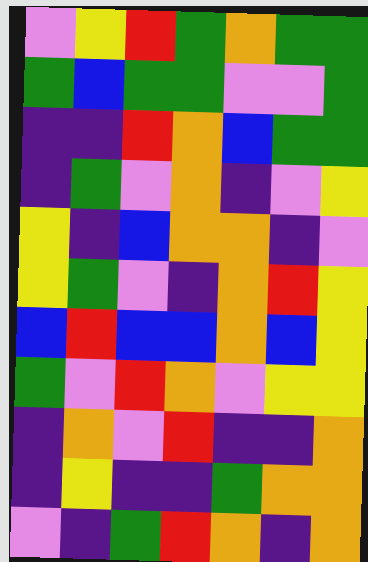[["violet", "yellow", "red", "green", "orange", "green", "green"], ["green", "blue", "green", "green", "violet", "violet", "green"], ["indigo", "indigo", "red", "orange", "blue", "green", "green"], ["indigo", "green", "violet", "orange", "indigo", "violet", "yellow"], ["yellow", "indigo", "blue", "orange", "orange", "indigo", "violet"], ["yellow", "green", "violet", "indigo", "orange", "red", "yellow"], ["blue", "red", "blue", "blue", "orange", "blue", "yellow"], ["green", "violet", "red", "orange", "violet", "yellow", "yellow"], ["indigo", "orange", "violet", "red", "indigo", "indigo", "orange"], ["indigo", "yellow", "indigo", "indigo", "green", "orange", "orange"], ["violet", "indigo", "green", "red", "orange", "indigo", "orange"]]